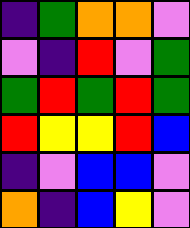[["indigo", "green", "orange", "orange", "violet"], ["violet", "indigo", "red", "violet", "green"], ["green", "red", "green", "red", "green"], ["red", "yellow", "yellow", "red", "blue"], ["indigo", "violet", "blue", "blue", "violet"], ["orange", "indigo", "blue", "yellow", "violet"]]